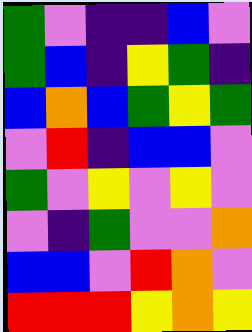[["green", "violet", "indigo", "indigo", "blue", "violet"], ["green", "blue", "indigo", "yellow", "green", "indigo"], ["blue", "orange", "blue", "green", "yellow", "green"], ["violet", "red", "indigo", "blue", "blue", "violet"], ["green", "violet", "yellow", "violet", "yellow", "violet"], ["violet", "indigo", "green", "violet", "violet", "orange"], ["blue", "blue", "violet", "red", "orange", "violet"], ["red", "red", "red", "yellow", "orange", "yellow"]]